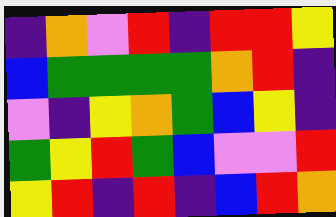[["indigo", "orange", "violet", "red", "indigo", "red", "red", "yellow"], ["blue", "green", "green", "green", "green", "orange", "red", "indigo"], ["violet", "indigo", "yellow", "orange", "green", "blue", "yellow", "indigo"], ["green", "yellow", "red", "green", "blue", "violet", "violet", "red"], ["yellow", "red", "indigo", "red", "indigo", "blue", "red", "orange"]]